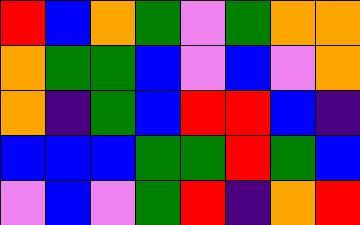[["red", "blue", "orange", "green", "violet", "green", "orange", "orange"], ["orange", "green", "green", "blue", "violet", "blue", "violet", "orange"], ["orange", "indigo", "green", "blue", "red", "red", "blue", "indigo"], ["blue", "blue", "blue", "green", "green", "red", "green", "blue"], ["violet", "blue", "violet", "green", "red", "indigo", "orange", "red"]]